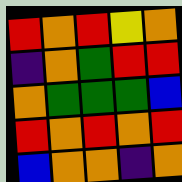[["red", "orange", "red", "yellow", "orange"], ["indigo", "orange", "green", "red", "red"], ["orange", "green", "green", "green", "blue"], ["red", "orange", "red", "orange", "red"], ["blue", "orange", "orange", "indigo", "orange"]]